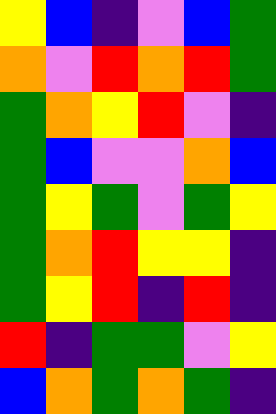[["yellow", "blue", "indigo", "violet", "blue", "green"], ["orange", "violet", "red", "orange", "red", "green"], ["green", "orange", "yellow", "red", "violet", "indigo"], ["green", "blue", "violet", "violet", "orange", "blue"], ["green", "yellow", "green", "violet", "green", "yellow"], ["green", "orange", "red", "yellow", "yellow", "indigo"], ["green", "yellow", "red", "indigo", "red", "indigo"], ["red", "indigo", "green", "green", "violet", "yellow"], ["blue", "orange", "green", "orange", "green", "indigo"]]